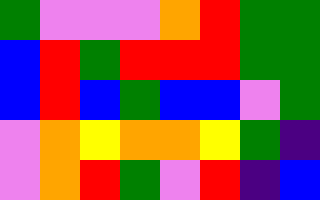[["green", "violet", "violet", "violet", "orange", "red", "green", "green"], ["blue", "red", "green", "red", "red", "red", "green", "green"], ["blue", "red", "blue", "green", "blue", "blue", "violet", "green"], ["violet", "orange", "yellow", "orange", "orange", "yellow", "green", "indigo"], ["violet", "orange", "red", "green", "violet", "red", "indigo", "blue"]]